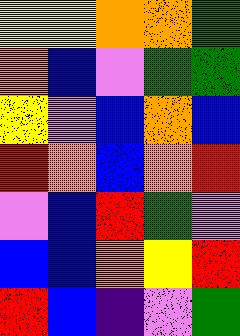[["yellow", "yellow", "orange", "orange", "green"], ["orange", "blue", "violet", "green", "green"], ["yellow", "violet", "blue", "orange", "blue"], ["red", "orange", "blue", "orange", "red"], ["violet", "blue", "red", "green", "violet"], ["blue", "blue", "orange", "yellow", "red"], ["red", "blue", "indigo", "violet", "green"]]